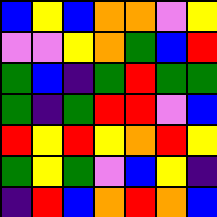[["blue", "yellow", "blue", "orange", "orange", "violet", "yellow"], ["violet", "violet", "yellow", "orange", "green", "blue", "red"], ["green", "blue", "indigo", "green", "red", "green", "green"], ["green", "indigo", "green", "red", "red", "violet", "blue"], ["red", "yellow", "red", "yellow", "orange", "red", "yellow"], ["green", "yellow", "green", "violet", "blue", "yellow", "indigo"], ["indigo", "red", "blue", "orange", "red", "orange", "blue"]]